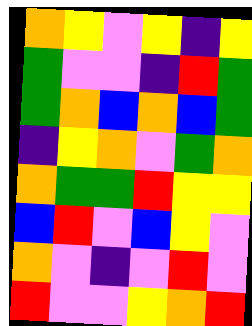[["orange", "yellow", "violet", "yellow", "indigo", "yellow"], ["green", "violet", "violet", "indigo", "red", "green"], ["green", "orange", "blue", "orange", "blue", "green"], ["indigo", "yellow", "orange", "violet", "green", "orange"], ["orange", "green", "green", "red", "yellow", "yellow"], ["blue", "red", "violet", "blue", "yellow", "violet"], ["orange", "violet", "indigo", "violet", "red", "violet"], ["red", "violet", "violet", "yellow", "orange", "red"]]